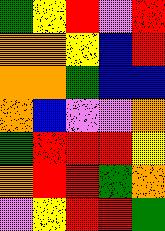[["green", "yellow", "red", "violet", "red"], ["orange", "orange", "yellow", "blue", "red"], ["orange", "orange", "green", "blue", "blue"], ["orange", "blue", "violet", "violet", "orange"], ["green", "red", "red", "red", "yellow"], ["orange", "red", "red", "green", "orange"], ["violet", "yellow", "red", "red", "green"]]